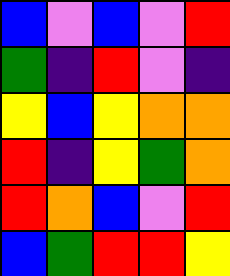[["blue", "violet", "blue", "violet", "red"], ["green", "indigo", "red", "violet", "indigo"], ["yellow", "blue", "yellow", "orange", "orange"], ["red", "indigo", "yellow", "green", "orange"], ["red", "orange", "blue", "violet", "red"], ["blue", "green", "red", "red", "yellow"]]